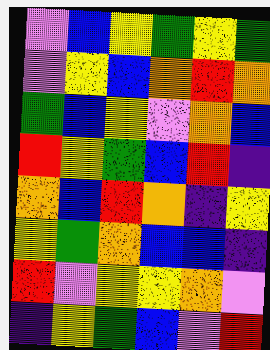[["violet", "blue", "yellow", "green", "yellow", "green"], ["violet", "yellow", "blue", "orange", "red", "orange"], ["green", "blue", "yellow", "violet", "orange", "blue"], ["red", "yellow", "green", "blue", "red", "indigo"], ["orange", "blue", "red", "orange", "indigo", "yellow"], ["yellow", "green", "orange", "blue", "blue", "indigo"], ["red", "violet", "yellow", "yellow", "orange", "violet"], ["indigo", "yellow", "green", "blue", "violet", "red"]]